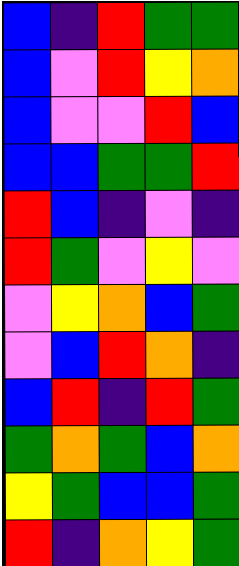[["blue", "indigo", "red", "green", "green"], ["blue", "violet", "red", "yellow", "orange"], ["blue", "violet", "violet", "red", "blue"], ["blue", "blue", "green", "green", "red"], ["red", "blue", "indigo", "violet", "indigo"], ["red", "green", "violet", "yellow", "violet"], ["violet", "yellow", "orange", "blue", "green"], ["violet", "blue", "red", "orange", "indigo"], ["blue", "red", "indigo", "red", "green"], ["green", "orange", "green", "blue", "orange"], ["yellow", "green", "blue", "blue", "green"], ["red", "indigo", "orange", "yellow", "green"]]